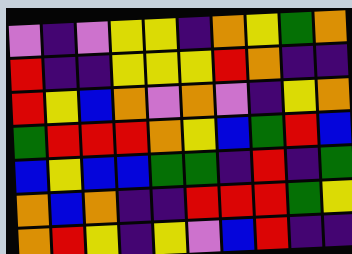[["violet", "indigo", "violet", "yellow", "yellow", "indigo", "orange", "yellow", "green", "orange"], ["red", "indigo", "indigo", "yellow", "yellow", "yellow", "red", "orange", "indigo", "indigo"], ["red", "yellow", "blue", "orange", "violet", "orange", "violet", "indigo", "yellow", "orange"], ["green", "red", "red", "red", "orange", "yellow", "blue", "green", "red", "blue"], ["blue", "yellow", "blue", "blue", "green", "green", "indigo", "red", "indigo", "green"], ["orange", "blue", "orange", "indigo", "indigo", "red", "red", "red", "green", "yellow"], ["orange", "red", "yellow", "indigo", "yellow", "violet", "blue", "red", "indigo", "indigo"]]